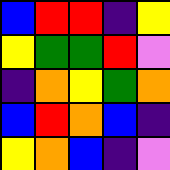[["blue", "red", "red", "indigo", "yellow"], ["yellow", "green", "green", "red", "violet"], ["indigo", "orange", "yellow", "green", "orange"], ["blue", "red", "orange", "blue", "indigo"], ["yellow", "orange", "blue", "indigo", "violet"]]